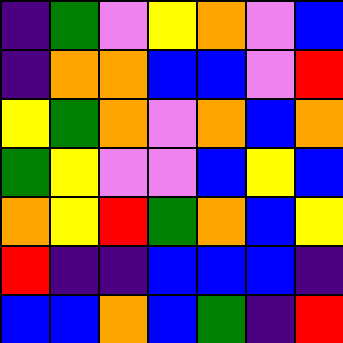[["indigo", "green", "violet", "yellow", "orange", "violet", "blue"], ["indigo", "orange", "orange", "blue", "blue", "violet", "red"], ["yellow", "green", "orange", "violet", "orange", "blue", "orange"], ["green", "yellow", "violet", "violet", "blue", "yellow", "blue"], ["orange", "yellow", "red", "green", "orange", "blue", "yellow"], ["red", "indigo", "indigo", "blue", "blue", "blue", "indigo"], ["blue", "blue", "orange", "blue", "green", "indigo", "red"]]